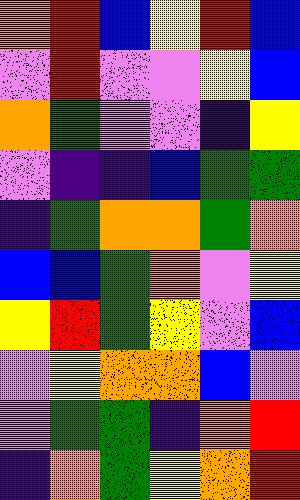[["orange", "red", "blue", "yellow", "red", "blue"], ["violet", "red", "violet", "violet", "yellow", "blue"], ["orange", "green", "violet", "violet", "indigo", "yellow"], ["violet", "indigo", "indigo", "blue", "green", "green"], ["indigo", "green", "orange", "orange", "green", "orange"], ["blue", "blue", "green", "orange", "violet", "yellow"], ["yellow", "red", "green", "yellow", "violet", "blue"], ["violet", "yellow", "orange", "orange", "blue", "violet"], ["violet", "green", "green", "indigo", "orange", "red"], ["indigo", "orange", "green", "yellow", "orange", "red"]]